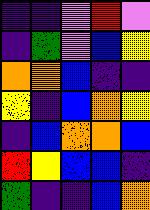[["indigo", "indigo", "violet", "red", "violet"], ["indigo", "green", "violet", "blue", "yellow"], ["orange", "orange", "blue", "indigo", "indigo"], ["yellow", "indigo", "blue", "orange", "yellow"], ["indigo", "blue", "orange", "orange", "blue"], ["red", "yellow", "blue", "blue", "indigo"], ["green", "indigo", "indigo", "blue", "orange"]]